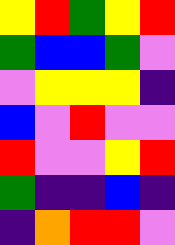[["yellow", "red", "green", "yellow", "red"], ["green", "blue", "blue", "green", "violet"], ["violet", "yellow", "yellow", "yellow", "indigo"], ["blue", "violet", "red", "violet", "violet"], ["red", "violet", "violet", "yellow", "red"], ["green", "indigo", "indigo", "blue", "indigo"], ["indigo", "orange", "red", "red", "violet"]]